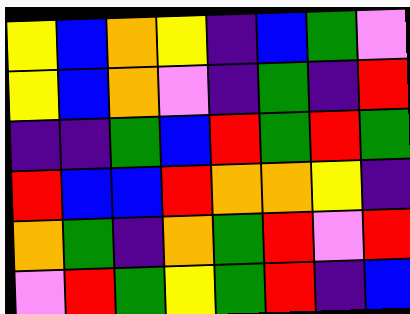[["yellow", "blue", "orange", "yellow", "indigo", "blue", "green", "violet"], ["yellow", "blue", "orange", "violet", "indigo", "green", "indigo", "red"], ["indigo", "indigo", "green", "blue", "red", "green", "red", "green"], ["red", "blue", "blue", "red", "orange", "orange", "yellow", "indigo"], ["orange", "green", "indigo", "orange", "green", "red", "violet", "red"], ["violet", "red", "green", "yellow", "green", "red", "indigo", "blue"]]